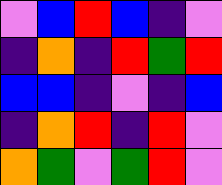[["violet", "blue", "red", "blue", "indigo", "violet"], ["indigo", "orange", "indigo", "red", "green", "red"], ["blue", "blue", "indigo", "violet", "indigo", "blue"], ["indigo", "orange", "red", "indigo", "red", "violet"], ["orange", "green", "violet", "green", "red", "violet"]]